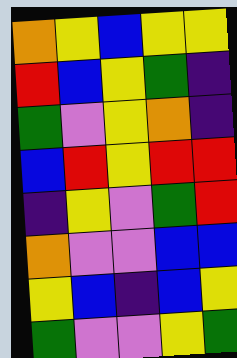[["orange", "yellow", "blue", "yellow", "yellow"], ["red", "blue", "yellow", "green", "indigo"], ["green", "violet", "yellow", "orange", "indigo"], ["blue", "red", "yellow", "red", "red"], ["indigo", "yellow", "violet", "green", "red"], ["orange", "violet", "violet", "blue", "blue"], ["yellow", "blue", "indigo", "blue", "yellow"], ["green", "violet", "violet", "yellow", "green"]]